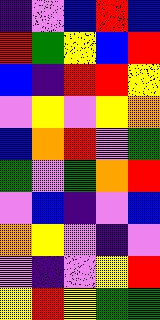[["indigo", "violet", "blue", "red", "blue"], ["red", "green", "yellow", "blue", "red"], ["blue", "indigo", "red", "red", "yellow"], ["violet", "yellow", "violet", "yellow", "orange"], ["blue", "orange", "red", "violet", "green"], ["green", "violet", "green", "orange", "red"], ["violet", "blue", "indigo", "violet", "blue"], ["orange", "yellow", "violet", "indigo", "violet"], ["violet", "indigo", "violet", "yellow", "red"], ["yellow", "red", "yellow", "green", "green"]]